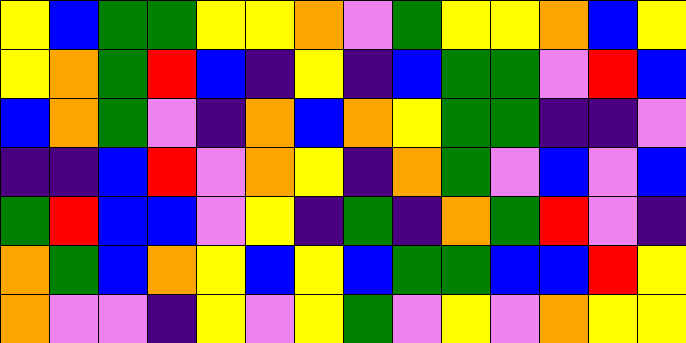[["yellow", "blue", "green", "green", "yellow", "yellow", "orange", "violet", "green", "yellow", "yellow", "orange", "blue", "yellow"], ["yellow", "orange", "green", "red", "blue", "indigo", "yellow", "indigo", "blue", "green", "green", "violet", "red", "blue"], ["blue", "orange", "green", "violet", "indigo", "orange", "blue", "orange", "yellow", "green", "green", "indigo", "indigo", "violet"], ["indigo", "indigo", "blue", "red", "violet", "orange", "yellow", "indigo", "orange", "green", "violet", "blue", "violet", "blue"], ["green", "red", "blue", "blue", "violet", "yellow", "indigo", "green", "indigo", "orange", "green", "red", "violet", "indigo"], ["orange", "green", "blue", "orange", "yellow", "blue", "yellow", "blue", "green", "green", "blue", "blue", "red", "yellow"], ["orange", "violet", "violet", "indigo", "yellow", "violet", "yellow", "green", "violet", "yellow", "violet", "orange", "yellow", "yellow"]]